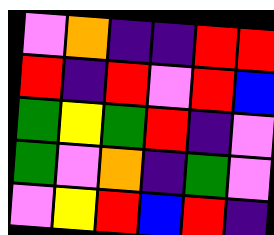[["violet", "orange", "indigo", "indigo", "red", "red"], ["red", "indigo", "red", "violet", "red", "blue"], ["green", "yellow", "green", "red", "indigo", "violet"], ["green", "violet", "orange", "indigo", "green", "violet"], ["violet", "yellow", "red", "blue", "red", "indigo"]]